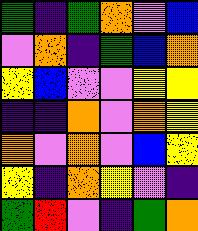[["green", "indigo", "green", "orange", "violet", "blue"], ["violet", "orange", "indigo", "green", "blue", "orange"], ["yellow", "blue", "violet", "violet", "yellow", "yellow"], ["indigo", "indigo", "orange", "violet", "orange", "yellow"], ["orange", "violet", "orange", "violet", "blue", "yellow"], ["yellow", "indigo", "orange", "yellow", "violet", "indigo"], ["green", "red", "violet", "indigo", "green", "orange"]]